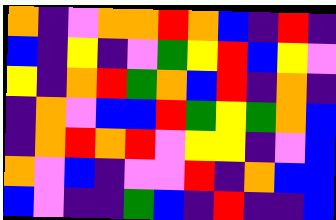[["orange", "indigo", "violet", "orange", "orange", "red", "orange", "blue", "indigo", "red", "indigo"], ["blue", "indigo", "yellow", "indigo", "violet", "green", "yellow", "red", "blue", "yellow", "violet"], ["yellow", "indigo", "orange", "red", "green", "orange", "blue", "red", "indigo", "orange", "indigo"], ["indigo", "orange", "violet", "blue", "blue", "red", "green", "yellow", "green", "orange", "blue"], ["indigo", "orange", "red", "orange", "red", "violet", "yellow", "yellow", "indigo", "violet", "blue"], ["orange", "violet", "blue", "indigo", "violet", "violet", "red", "indigo", "orange", "blue", "blue"], ["blue", "violet", "indigo", "indigo", "green", "blue", "indigo", "red", "indigo", "indigo", "blue"]]